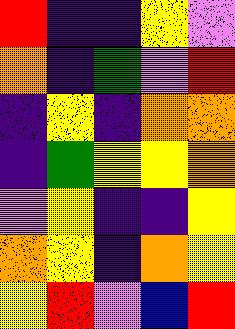[["red", "indigo", "indigo", "yellow", "violet"], ["orange", "indigo", "green", "violet", "red"], ["indigo", "yellow", "indigo", "orange", "orange"], ["indigo", "green", "yellow", "yellow", "orange"], ["violet", "yellow", "indigo", "indigo", "yellow"], ["orange", "yellow", "indigo", "orange", "yellow"], ["yellow", "red", "violet", "blue", "red"]]